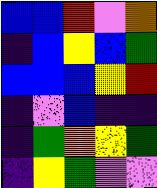[["blue", "blue", "red", "violet", "orange"], ["indigo", "blue", "yellow", "blue", "green"], ["blue", "blue", "blue", "yellow", "red"], ["indigo", "violet", "blue", "indigo", "indigo"], ["indigo", "green", "orange", "yellow", "green"], ["indigo", "yellow", "green", "violet", "violet"]]